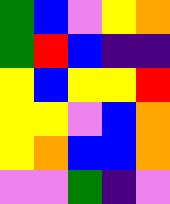[["green", "blue", "violet", "yellow", "orange"], ["green", "red", "blue", "indigo", "indigo"], ["yellow", "blue", "yellow", "yellow", "red"], ["yellow", "yellow", "violet", "blue", "orange"], ["yellow", "orange", "blue", "blue", "orange"], ["violet", "violet", "green", "indigo", "violet"]]